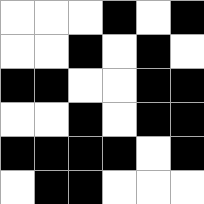[["white", "white", "white", "black", "white", "black"], ["white", "white", "black", "white", "black", "white"], ["black", "black", "white", "white", "black", "black"], ["white", "white", "black", "white", "black", "black"], ["black", "black", "black", "black", "white", "black"], ["white", "black", "black", "white", "white", "white"]]